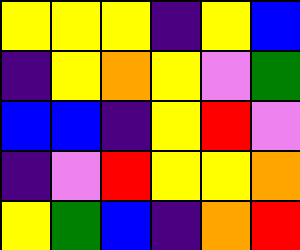[["yellow", "yellow", "yellow", "indigo", "yellow", "blue"], ["indigo", "yellow", "orange", "yellow", "violet", "green"], ["blue", "blue", "indigo", "yellow", "red", "violet"], ["indigo", "violet", "red", "yellow", "yellow", "orange"], ["yellow", "green", "blue", "indigo", "orange", "red"]]